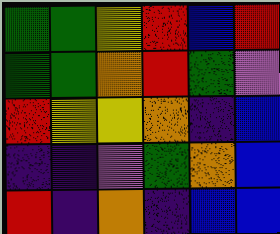[["green", "green", "yellow", "red", "blue", "red"], ["green", "green", "orange", "red", "green", "violet"], ["red", "yellow", "yellow", "orange", "indigo", "blue"], ["indigo", "indigo", "violet", "green", "orange", "blue"], ["red", "indigo", "orange", "indigo", "blue", "blue"]]